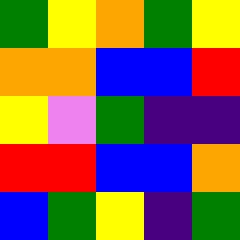[["green", "yellow", "orange", "green", "yellow"], ["orange", "orange", "blue", "blue", "red"], ["yellow", "violet", "green", "indigo", "indigo"], ["red", "red", "blue", "blue", "orange"], ["blue", "green", "yellow", "indigo", "green"]]